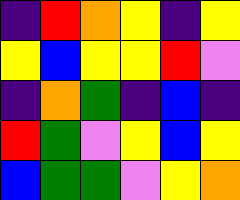[["indigo", "red", "orange", "yellow", "indigo", "yellow"], ["yellow", "blue", "yellow", "yellow", "red", "violet"], ["indigo", "orange", "green", "indigo", "blue", "indigo"], ["red", "green", "violet", "yellow", "blue", "yellow"], ["blue", "green", "green", "violet", "yellow", "orange"]]